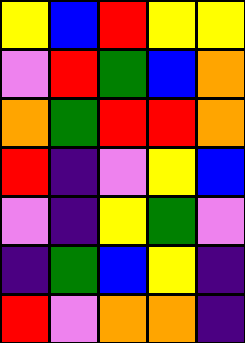[["yellow", "blue", "red", "yellow", "yellow"], ["violet", "red", "green", "blue", "orange"], ["orange", "green", "red", "red", "orange"], ["red", "indigo", "violet", "yellow", "blue"], ["violet", "indigo", "yellow", "green", "violet"], ["indigo", "green", "blue", "yellow", "indigo"], ["red", "violet", "orange", "orange", "indigo"]]